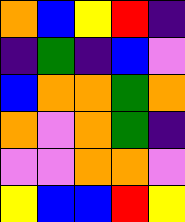[["orange", "blue", "yellow", "red", "indigo"], ["indigo", "green", "indigo", "blue", "violet"], ["blue", "orange", "orange", "green", "orange"], ["orange", "violet", "orange", "green", "indigo"], ["violet", "violet", "orange", "orange", "violet"], ["yellow", "blue", "blue", "red", "yellow"]]